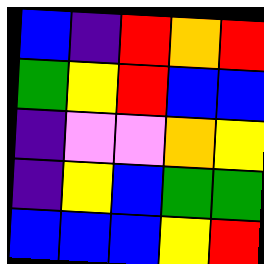[["blue", "indigo", "red", "orange", "red"], ["green", "yellow", "red", "blue", "blue"], ["indigo", "violet", "violet", "orange", "yellow"], ["indigo", "yellow", "blue", "green", "green"], ["blue", "blue", "blue", "yellow", "red"]]